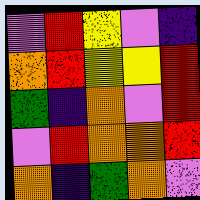[["violet", "red", "yellow", "violet", "indigo"], ["orange", "red", "yellow", "yellow", "red"], ["green", "indigo", "orange", "violet", "red"], ["violet", "red", "orange", "orange", "red"], ["orange", "indigo", "green", "orange", "violet"]]